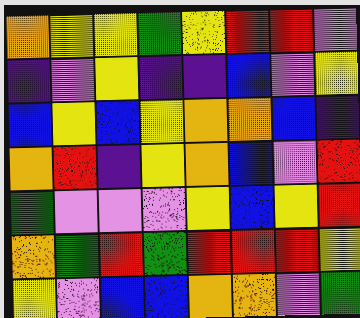[["orange", "yellow", "yellow", "green", "yellow", "red", "red", "violet"], ["indigo", "violet", "yellow", "indigo", "indigo", "blue", "violet", "yellow"], ["blue", "yellow", "blue", "yellow", "orange", "orange", "blue", "indigo"], ["orange", "red", "indigo", "yellow", "orange", "blue", "violet", "red"], ["green", "violet", "violet", "violet", "yellow", "blue", "yellow", "red"], ["orange", "green", "red", "green", "red", "red", "red", "yellow"], ["yellow", "violet", "blue", "blue", "orange", "orange", "violet", "green"]]